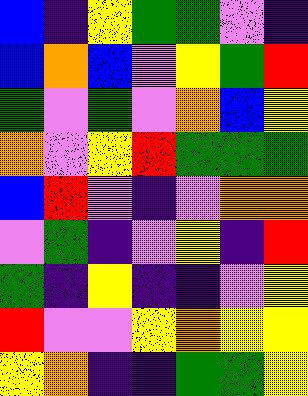[["blue", "indigo", "yellow", "green", "green", "violet", "indigo"], ["blue", "orange", "blue", "violet", "yellow", "green", "red"], ["green", "violet", "green", "violet", "orange", "blue", "yellow"], ["orange", "violet", "yellow", "red", "green", "green", "green"], ["blue", "red", "violet", "indigo", "violet", "orange", "orange"], ["violet", "green", "indigo", "violet", "yellow", "indigo", "red"], ["green", "indigo", "yellow", "indigo", "indigo", "violet", "yellow"], ["red", "violet", "violet", "yellow", "orange", "yellow", "yellow"], ["yellow", "orange", "indigo", "indigo", "green", "green", "yellow"]]